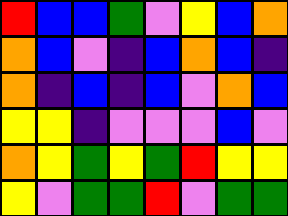[["red", "blue", "blue", "green", "violet", "yellow", "blue", "orange"], ["orange", "blue", "violet", "indigo", "blue", "orange", "blue", "indigo"], ["orange", "indigo", "blue", "indigo", "blue", "violet", "orange", "blue"], ["yellow", "yellow", "indigo", "violet", "violet", "violet", "blue", "violet"], ["orange", "yellow", "green", "yellow", "green", "red", "yellow", "yellow"], ["yellow", "violet", "green", "green", "red", "violet", "green", "green"]]